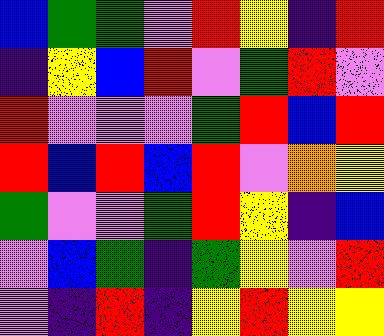[["blue", "green", "green", "violet", "red", "yellow", "indigo", "red"], ["indigo", "yellow", "blue", "red", "violet", "green", "red", "violet"], ["red", "violet", "violet", "violet", "green", "red", "blue", "red"], ["red", "blue", "red", "blue", "red", "violet", "orange", "yellow"], ["green", "violet", "violet", "green", "red", "yellow", "indigo", "blue"], ["violet", "blue", "green", "indigo", "green", "yellow", "violet", "red"], ["violet", "indigo", "red", "indigo", "yellow", "red", "yellow", "yellow"]]